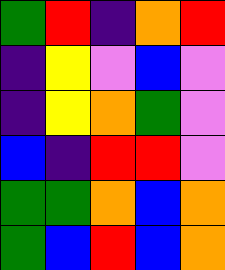[["green", "red", "indigo", "orange", "red"], ["indigo", "yellow", "violet", "blue", "violet"], ["indigo", "yellow", "orange", "green", "violet"], ["blue", "indigo", "red", "red", "violet"], ["green", "green", "orange", "blue", "orange"], ["green", "blue", "red", "blue", "orange"]]